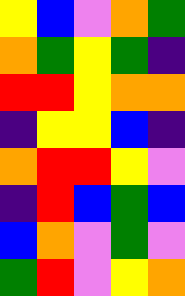[["yellow", "blue", "violet", "orange", "green"], ["orange", "green", "yellow", "green", "indigo"], ["red", "red", "yellow", "orange", "orange"], ["indigo", "yellow", "yellow", "blue", "indigo"], ["orange", "red", "red", "yellow", "violet"], ["indigo", "red", "blue", "green", "blue"], ["blue", "orange", "violet", "green", "violet"], ["green", "red", "violet", "yellow", "orange"]]